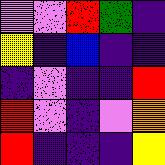[["violet", "violet", "red", "green", "indigo"], ["yellow", "indigo", "blue", "indigo", "indigo"], ["indigo", "violet", "indigo", "indigo", "red"], ["red", "violet", "indigo", "violet", "orange"], ["red", "indigo", "indigo", "indigo", "yellow"]]